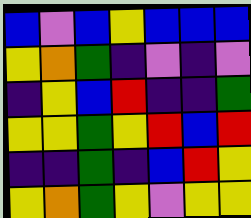[["blue", "violet", "blue", "yellow", "blue", "blue", "blue"], ["yellow", "orange", "green", "indigo", "violet", "indigo", "violet"], ["indigo", "yellow", "blue", "red", "indigo", "indigo", "green"], ["yellow", "yellow", "green", "yellow", "red", "blue", "red"], ["indigo", "indigo", "green", "indigo", "blue", "red", "yellow"], ["yellow", "orange", "green", "yellow", "violet", "yellow", "yellow"]]